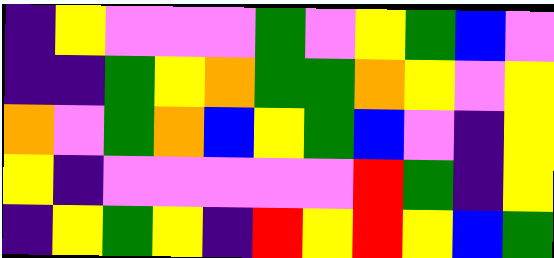[["indigo", "yellow", "violet", "violet", "violet", "green", "violet", "yellow", "green", "blue", "violet"], ["indigo", "indigo", "green", "yellow", "orange", "green", "green", "orange", "yellow", "violet", "yellow"], ["orange", "violet", "green", "orange", "blue", "yellow", "green", "blue", "violet", "indigo", "yellow"], ["yellow", "indigo", "violet", "violet", "violet", "violet", "violet", "red", "green", "indigo", "yellow"], ["indigo", "yellow", "green", "yellow", "indigo", "red", "yellow", "red", "yellow", "blue", "green"]]